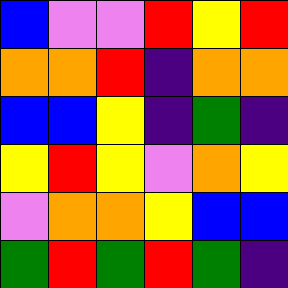[["blue", "violet", "violet", "red", "yellow", "red"], ["orange", "orange", "red", "indigo", "orange", "orange"], ["blue", "blue", "yellow", "indigo", "green", "indigo"], ["yellow", "red", "yellow", "violet", "orange", "yellow"], ["violet", "orange", "orange", "yellow", "blue", "blue"], ["green", "red", "green", "red", "green", "indigo"]]